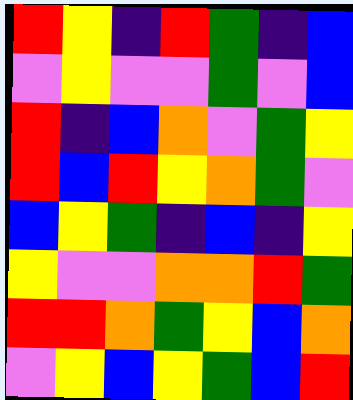[["red", "yellow", "indigo", "red", "green", "indigo", "blue"], ["violet", "yellow", "violet", "violet", "green", "violet", "blue"], ["red", "indigo", "blue", "orange", "violet", "green", "yellow"], ["red", "blue", "red", "yellow", "orange", "green", "violet"], ["blue", "yellow", "green", "indigo", "blue", "indigo", "yellow"], ["yellow", "violet", "violet", "orange", "orange", "red", "green"], ["red", "red", "orange", "green", "yellow", "blue", "orange"], ["violet", "yellow", "blue", "yellow", "green", "blue", "red"]]